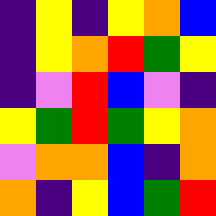[["indigo", "yellow", "indigo", "yellow", "orange", "blue"], ["indigo", "yellow", "orange", "red", "green", "yellow"], ["indigo", "violet", "red", "blue", "violet", "indigo"], ["yellow", "green", "red", "green", "yellow", "orange"], ["violet", "orange", "orange", "blue", "indigo", "orange"], ["orange", "indigo", "yellow", "blue", "green", "red"]]